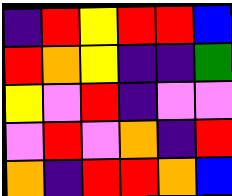[["indigo", "red", "yellow", "red", "red", "blue"], ["red", "orange", "yellow", "indigo", "indigo", "green"], ["yellow", "violet", "red", "indigo", "violet", "violet"], ["violet", "red", "violet", "orange", "indigo", "red"], ["orange", "indigo", "red", "red", "orange", "blue"]]